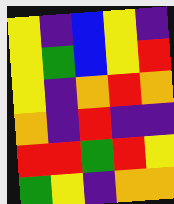[["yellow", "indigo", "blue", "yellow", "indigo"], ["yellow", "green", "blue", "yellow", "red"], ["yellow", "indigo", "orange", "red", "orange"], ["orange", "indigo", "red", "indigo", "indigo"], ["red", "red", "green", "red", "yellow"], ["green", "yellow", "indigo", "orange", "orange"]]